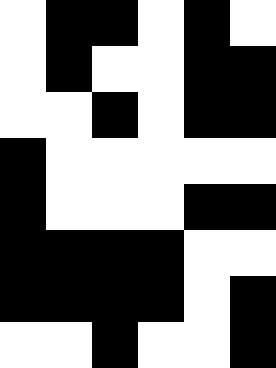[["white", "black", "black", "white", "black", "white"], ["white", "black", "white", "white", "black", "black"], ["white", "white", "black", "white", "black", "black"], ["black", "white", "white", "white", "white", "white"], ["black", "white", "white", "white", "black", "black"], ["black", "black", "black", "black", "white", "white"], ["black", "black", "black", "black", "white", "black"], ["white", "white", "black", "white", "white", "black"]]